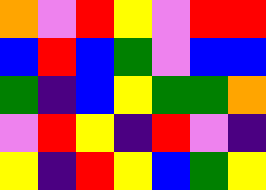[["orange", "violet", "red", "yellow", "violet", "red", "red"], ["blue", "red", "blue", "green", "violet", "blue", "blue"], ["green", "indigo", "blue", "yellow", "green", "green", "orange"], ["violet", "red", "yellow", "indigo", "red", "violet", "indigo"], ["yellow", "indigo", "red", "yellow", "blue", "green", "yellow"]]